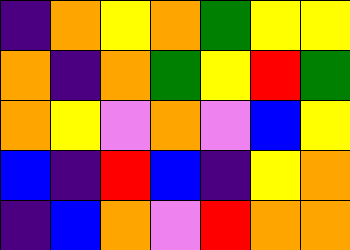[["indigo", "orange", "yellow", "orange", "green", "yellow", "yellow"], ["orange", "indigo", "orange", "green", "yellow", "red", "green"], ["orange", "yellow", "violet", "orange", "violet", "blue", "yellow"], ["blue", "indigo", "red", "blue", "indigo", "yellow", "orange"], ["indigo", "blue", "orange", "violet", "red", "orange", "orange"]]